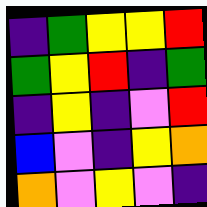[["indigo", "green", "yellow", "yellow", "red"], ["green", "yellow", "red", "indigo", "green"], ["indigo", "yellow", "indigo", "violet", "red"], ["blue", "violet", "indigo", "yellow", "orange"], ["orange", "violet", "yellow", "violet", "indigo"]]